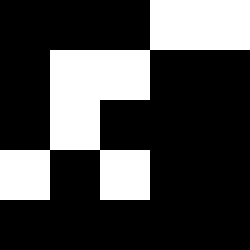[["black", "black", "black", "white", "white"], ["black", "white", "white", "black", "black"], ["black", "white", "black", "black", "black"], ["white", "black", "white", "black", "black"], ["black", "black", "black", "black", "black"]]